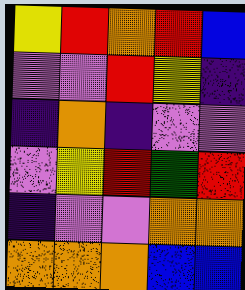[["yellow", "red", "orange", "red", "blue"], ["violet", "violet", "red", "yellow", "indigo"], ["indigo", "orange", "indigo", "violet", "violet"], ["violet", "yellow", "red", "green", "red"], ["indigo", "violet", "violet", "orange", "orange"], ["orange", "orange", "orange", "blue", "blue"]]